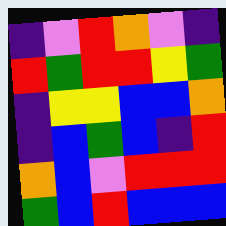[["indigo", "violet", "red", "orange", "violet", "indigo"], ["red", "green", "red", "red", "yellow", "green"], ["indigo", "yellow", "yellow", "blue", "blue", "orange"], ["indigo", "blue", "green", "blue", "indigo", "red"], ["orange", "blue", "violet", "red", "red", "red"], ["green", "blue", "red", "blue", "blue", "blue"]]